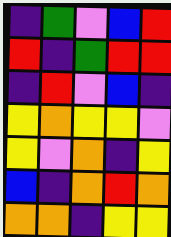[["indigo", "green", "violet", "blue", "red"], ["red", "indigo", "green", "red", "red"], ["indigo", "red", "violet", "blue", "indigo"], ["yellow", "orange", "yellow", "yellow", "violet"], ["yellow", "violet", "orange", "indigo", "yellow"], ["blue", "indigo", "orange", "red", "orange"], ["orange", "orange", "indigo", "yellow", "yellow"]]